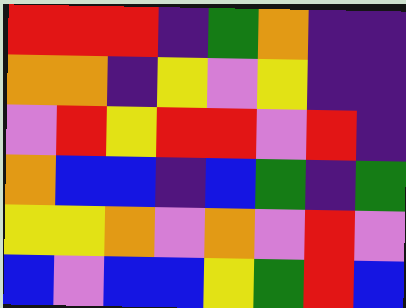[["red", "red", "red", "indigo", "green", "orange", "indigo", "indigo"], ["orange", "orange", "indigo", "yellow", "violet", "yellow", "indigo", "indigo"], ["violet", "red", "yellow", "red", "red", "violet", "red", "indigo"], ["orange", "blue", "blue", "indigo", "blue", "green", "indigo", "green"], ["yellow", "yellow", "orange", "violet", "orange", "violet", "red", "violet"], ["blue", "violet", "blue", "blue", "yellow", "green", "red", "blue"]]